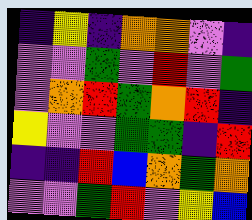[["indigo", "yellow", "indigo", "orange", "orange", "violet", "indigo"], ["violet", "violet", "green", "violet", "red", "violet", "green"], ["violet", "orange", "red", "green", "orange", "red", "indigo"], ["yellow", "violet", "violet", "green", "green", "indigo", "red"], ["indigo", "indigo", "red", "blue", "orange", "green", "orange"], ["violet", "violet", "green", "red", "violet", "yellow", "blue"]]